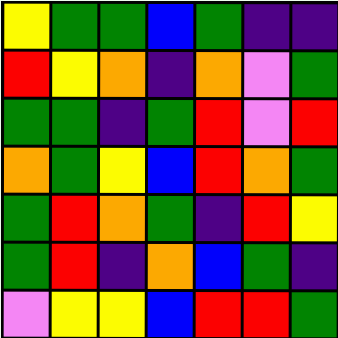[["yellow", "green", "green", "blue", "green", "indigo", "indigo"], ["red", "yellow", "orange", "indigo", "orange", "violet", "green"], ["green", "green", "indigo", "green", "red", "violet", "red"], ["orange", "green", "yellow", "blue", "red", "orange", "green"], ["green", "red", "orange", "green", "indigo", "red", "yellow"], ["green", "red", "indigo", "orange", "blue", "green", "indigo"], ["violet", "yellow", "yellow", "blue", "red", "red", "green"]]